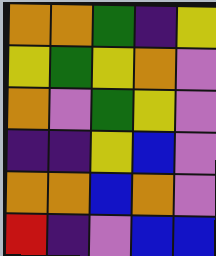[["orange", "orange", "green", "indigo", "yellow"], ["yellow", "green", "yellow", "orange", "violet"], ["orange", "violet", "green", "yellow", "violet"], ["indigo", "indigo", "yellow", "blue", "violet"], ["orange", "orange", "blue", "orange", "violet"], ["red", "indigo", "violet", "blue", "blue"]]